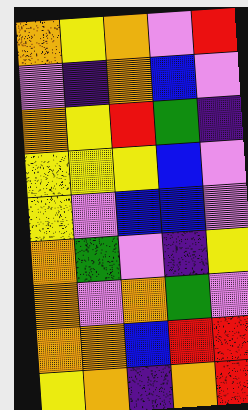[["orange", "yellow", "orange", "violet", "red"], ["violet", "indigo", "orange", "blue", "violet"], ["orange", "yellow", "red", "green", "indigo"], ["yellow", "yellow", "yellow", "blue", "violet"], ["yellow", "violet", "blue", "blue", "violet"], ["orange", "green", "violet", "indigo", "yellow"], ["orange", "violet", "orange", "green", "violet"], ["orange", "orange", "blue", "red", "red"], ["yellow", "orange", "indigo", "orange", "red"]]